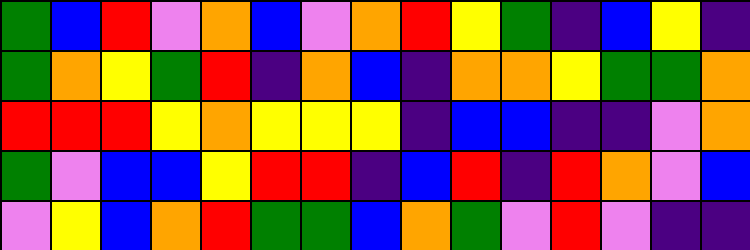[["green", "blue", "red", "violet", "orange", "blue", "violet", "orange", "red", "yellow", "green", "indigo", "blue", "yellow", "indigo"], ["green", "orange", "yellow", "green", "red", "indigo", "orange", "blue", "indigo", "orange", "orange", "yellow", "green", "green", "orange"], ["red", "red", "red", "yellow", "orange", "yellow", "yellow", "yellow", "indigo", "blue", "blue", "indigo", "indigo", "violet", "orange"], ["green", "violet", "blue", "blue", "yellow", "red", "red", "indigo", "blue", "red", "indigo", "red", "orange", "violet", "blue"], ["violet", "yellow", "blue", "orange", "red", "green", "green", "blue", "orange", "green", "violet", "red", "violet", "indigo", "indigo"]]